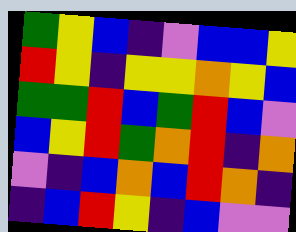[["green", "yellow", "blue", "indigo", "violet", "blue", "blue", "yellow"], ["red", "yellow", "indigo", "yellow", "yellow", "orange", "yellow", "blue"], ["green", "green", "red", "blue", "green", "red", "blue", "violet"], ["blue", "yellow", "red", "green", "orange", "red", "indigo", "orange"], ["violet", "indigo", "blue", "orange", "blue", "red", "orange", "indigo"], ["indigo", "blue", "red", "yellow", "indigo", "blue", "violet", "violet"]]